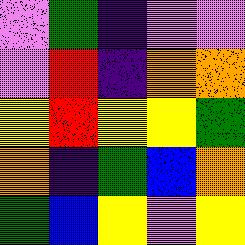[["violet", "green", "indigo", "violet", "violet"], ["violet", "red", "indigo", "orange", "orange"], ["yellow", "red", "yellow", "yellow", "green"], ["orange", "indigo", "green", "blue", "orange"], ["green", "blue", "yellow", "violet", "yellow"]]